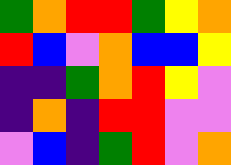[["green", "orange", "red", "red", "green", "yellow", "orange"], ["red", "blue", "violet", "orange", "blue", "blue", "yellow"], ["indigo", "indigo", "green", "orange", "red", "yellow", "violet"], ["indigo", "orange", "indigo", "red", "red", "violet", "violet"], ["violet", "blue", "indigo", "green", "red", "violet", "orange"]]